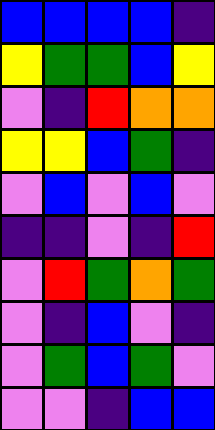[["blue", "blue", "blue", "blue", "indigo"], ["yellow", "green", "green", "blue", "yellow"], ["violet", "indigo", "red", "orange", "orange"], ["yellow", "yellow", "blue", "green", "indigo"], ["violet", "blue", "violet", "blue", "violet"], ["indigo", "indigo", "violet", "indigo", "red"], ["violet", "red", "green", "orange", "green"], ["violet", "indigo", "blue", "violet", "indigo"], ["violet", "green", "blue", "green", "violet"], ["violet", "violet", "indigo", "blue", "blue"]]